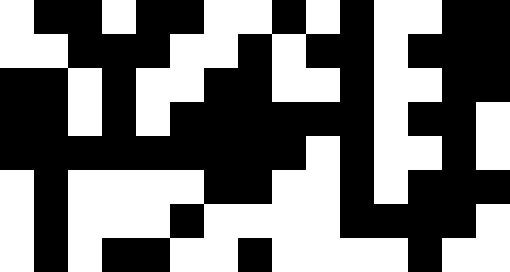[["white", "black", "black", "white", "black", "black", "white", "white", "black", "white", "black", "white", "white", "black", "black"], ["white", "white", "black", "black", "black", "white", "white", "black", "white", "black", "black", "white", "black", "black", "black"], ["black", "black", "white", "black", "white", "white", "black", "black", "white", "white", "black", "white", "white", "black", "black"], ["black", "black", "white", "black", "white", "black", "black", "black", "black", "black", "black", "white", "black", "black", "white"], ["black", "black", "black", "black", "black", "black", "black", "black", "black", "white", "black", "white", "white", "black", "white"], ["white", "black", "white", "white", "white", "white", "black", "black", "white", "white", "black", "white", "black", "black", "black"], ["white", "black", "white", "white", "white", "black", "white", "white", "white", "white", "black", "black", "black", "black", "white"], ["white", "black", "white", "black", "black", "white", "white", "black", "white", "white", "white", "white", "black", "white", "white"]]